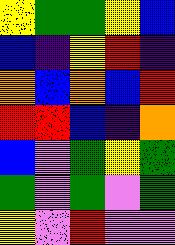[["yellow", "green", "green", "yellow", "blue"], ["blue", "indigo", "yellow", "red", "indigo"], ["orange", "blue", "orange", "blue", "red"], ["red", "red", "blue", "indigo", "orange"], ["blue", "violet", "green", "yellow", "green"], ["green", "violet", "green", "violet", "green"], ["yellow", "violet", "red", "violet", "violet"]]